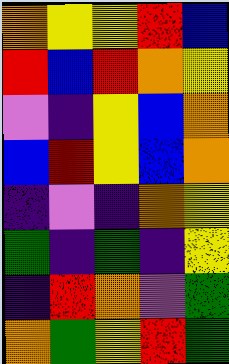[["orange", "yellow", "yellow", "red", "blue"], ["red", "blue", "red", "orange", "yellow"], ["violet", "indigo", "yellow", "blue", "orange"], ["blue", "red", "yellow", "blue", "orange"], ["indigo", "violet", "indigo", "orange", "yellow"], ["green", "indigo", "green", "indigo", "yellow"], ["indigo", "red", "orange", "violet", "green"], ["orange", "green", "yellow", "red", "green"]]